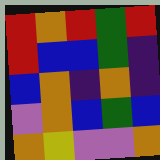[["red", "orange", "red", "green", "red"], ["red", "blue", "blue", "green", "indigo"], ["blue", "orange", "indigo", "orange", "indigo"], ["violet", "orange", "blue", "green", "blue"], ["orange", "yellow", "violet", "violet", "orange"]]